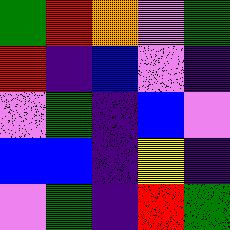[["green", "red", "orange", "violet", "green"], ["red", "indigo", "blue", "violet", "indigo"], ["violet", "green", "indigo", "blue", "violet"], ["blue", "blue", "indigo", "yellow", "indigo"], ["violet", "green", "indigo", "red", "green"]]